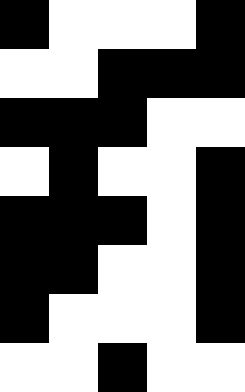[["black", "white", "white", "white", "black"], ["white", "white", "black", "black", "black"], ["black", "black", "black", "white", "white"], ["white", "black", "white", "white", "black"], ["black", "black", "black", "white", "black"], ["black", "black", "white", "white", "black"], ["black", "white", "white", "white", "black"], ["white", "white", "black", "white", "white"]]